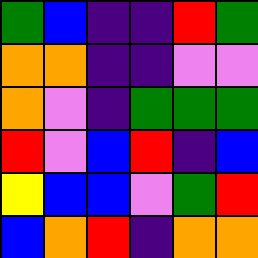[["green", "blue", "indigo", "indigo", "red", "green"], ["orange", "orange", "indigo", "indigo", "violet", "violet"], ["orange", "violet", "indigo", "green", "green", "green"], ["red", "violet", "blue", "red", "indigo", "blue"], ["yellow", "blue", "blue", "violet", "green", "red"], ["blue", "orange", "red", "indigo", "orange", "orange"]]